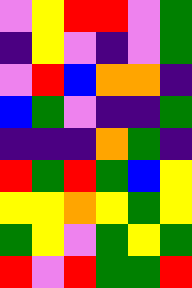[["violet", "yellow", "red", "red", "violet", "green"], ["indigo", "yellow", "violet", "indigo", "violet", "green"], ["violet", "red", "blue", "orange", "orange", "indigo"], ["blue", "green", "violet", "indigo", "indigo", "green"], ["indigo", "indigo", "indigo", "orange", "green", "indigo"], ["red", "green", "red", "green", "blue", "yellow"], ["yellow", "yellow", "orange", "yellow", "green", "yellow"], ["green", "yellow", "violet", "green", "yellow", "green"], ["red", "violet", "red", "green", "green", "red"]]